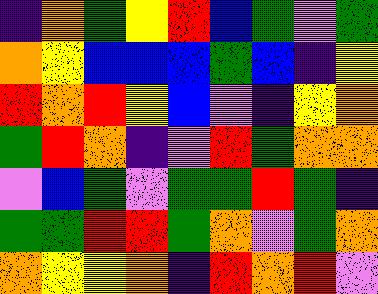[["indigo", "orange", "green", "yellow", "red", "blue", "green", "violet", "green"], ["orange", "yellow", "blue", "blue", "blue", "green", "blue", "indigo", "yellow"], ["red", "orange", "red", "yellow", "blue", "violet", "indigo", "yellow", "orange"], ["green", "red", "orange", "indigo", "violet", "red", "green", "orange", "orange"], ["violet", "blue", "green", "violet", "green", "green", "red", "green", "indigo"], ["green", "green", "red", "red", "green", "orange", "violet", "green", "orange"], ["orange", "yellow", "yellow", "orange", "indigo", "red", "orange", "red", "violet"]]